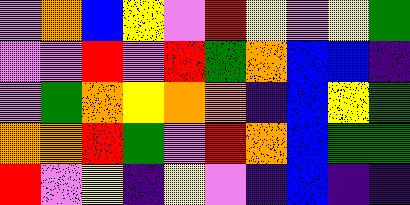[["violet", "orange", "blue", "yellow", "violet", "red", "yellow", "violet", "yellow", "green"], ["violet", "violet", "red", "violet", "red", "green", "orange", "blue", "blue", "indigo"], ["violet", "green", "orange", "yellow", "orange", "orange", "indigo", "blue", "yellow", "green"], ["orange", "orange", "red", "green", "violet", "red", "orange", "blue", "green", "green"], ["red", "violet", "yellow", "indigo", "yellow", "violet", "indigo", "blue", "indigo", "indigo"]]